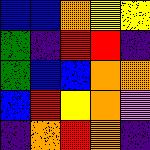[["blue", "blue", "orange", "yellow", "yellow"], ["green", "indigo", "red", "red", "indigo"], ["green", "blue", "blue", "orange", "orange"], ["blue", "red", "yellow", "orange", "violet"], ["indigo", "orange", "red", "orange", "indigo"]]